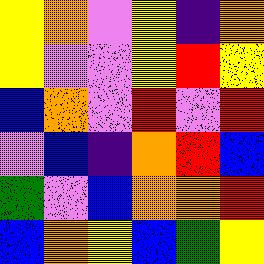[["yellow", "orange", "violet", "yellow", "indigo", "orange"], ["yellow", "violet", "violet", "yellow", "red", "yellow"], ["blue", "orange", "violet", "red", "violet", "red"], ["violet", "blue", "indigo", "orange", "red", "blue"], ["green", "violet", "blue", "orange", "orange", "red"], ["blue", "orange", "yellow", "blue", "green", "yellow"]]